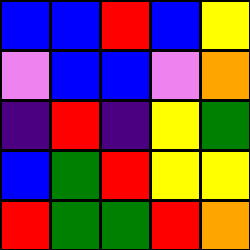[["blue", "blue", "red", "blue", "yellow"], ["violet", "blue", "blue", "violet", "orange"], ["indigo", "red", "indigo", "yellow", "green"], ["blue", "green", "red", "yellow", "yellow"], ["red", "green", "green", "red", "orange"]]